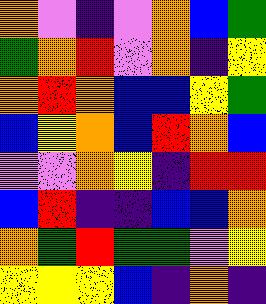[["orange", "violet", "indigo", "violet", "orange", "blue", "green"], ["green", "orange", "red", "violet", "orange", "indigo", "yellow"], ["orange", "red", "orange", "blue", "blue", "yellow", "green"], ["blue", "yellow", "orange", "blue", "red", "orange", "blue"], ["violet", "violet", "orange", "yellow", "indigo", "red", "red"], ["blue", "red", "indigo", "indigo", "blue", "blue", "orange"], ["orange", "green", "red", "green", "green", "violet", "yellow"], ["yellow", "yellow", "yellow", "blue", "indigo", "orange", "indigo"]]